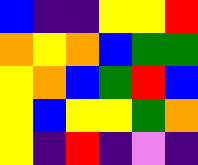[["blue", "indigo", "indigo", "yellow", "yellow", "red"], ["orange", "yellow", "orange", "blue", "green", "green"], ["yellow", "orange", "blue", "green", "red", "blue"], ["yellow", "blue", "yellow", "yellow", "green", "orange"], ["yellow", "indigo", "red", "indigo", "violet", "indigo"]]